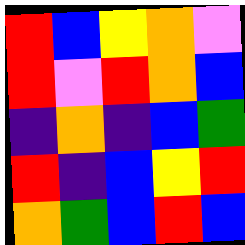[["red", "blue", "yellow", "orange", "violet"], ["red", "violet", "red", "orange", "blue"], ["indigo", "orange", "indigo", "blue", "green"], ["red", "indigo", "blue", "yellow", "red"], ["orange", "green", "blue", "red", "blue"]]